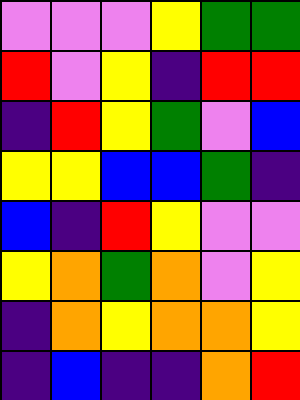[["violet", "violet", "violet", "yellow", "green", "green"], ["red", "violet", "yellow", "indigo", "red", "red"], ["indigo", "red", "yellow", "green", "violet", "blue"], ["yellow", "yellow", "blue", "blue", "green", "indigo"], ["blue", "indigo", "red", "yellow", "violet", "violet"], ["yellow", "orange", "green", "orange", "violet", "yellow"], ["indigo", "orange", "yellow", "orange", "orange", "yellow"], ["indigo", "blue", "indigo", "indigo", "orange", "red"]]